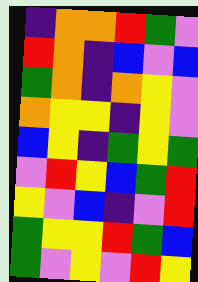[["indigo", "orange", "orange", "red", "green", "violet"], ["red", "orange", "indigo", "blue", "violet", "blue"], ["green", "orange", "indigo", "orange", "yellow", "violet"], ["orange", "yellow", "yellow", "indigo", "yellow", "violet"], ["blue", "yellow", "indigo", "green", "yellow", "green"], ["violet", "red", "yellow", "blue", "green", "red"], ["yellow", "violet", "blue", "indigo", "violet", "red"], ["green", "yellow", "yellow", "red", "green", "blue"], ["green", "violet", "yellow", "violet", "red", "yellow"]]